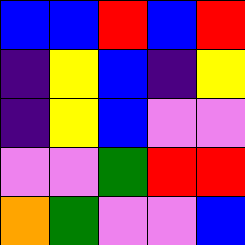[["blue", "blue", "red", "blue", "red"], ["indigo", "yellow", "blue", "indigo", "yellow"], ["indigo", "yellow", "blue", "violet", "violet"], ["violet", "violet", "green", "red", "red"], ["orange", "green", "violet", "violet", "blue"]]